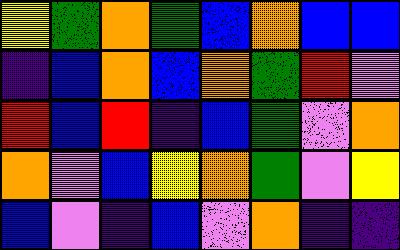[["yellow", "green", "orange", "green", "blue", "orange", "blue", "blue"], ["indigo", "blue", "orange", "blue", "orange", "green", "red", "violet"], ["red", "blue", "red", "indigo", "blue", "green", "violet", "orange"], ["orange", "violet", "blue", "yellow", "orange", "green", "violet", "yellow"], ["blue", "violet", "indigo", "blue", "violet", "orange", "indigo", "indigo"]]